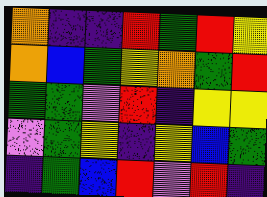[["orange", "indigo", "indigo", "red", "green", "red", "yellow"], ["orange", "blue", "green", "yellow", "orange", "green", "red"], ["green", "green", "violet", "red", "indigo", "yellow", "yellow"], ["violet", "green", "yellow", "indigo", "yellow", "blue", "green"], ["indigo", "green", "blue", "red", "violet", "red", "indigo"]]